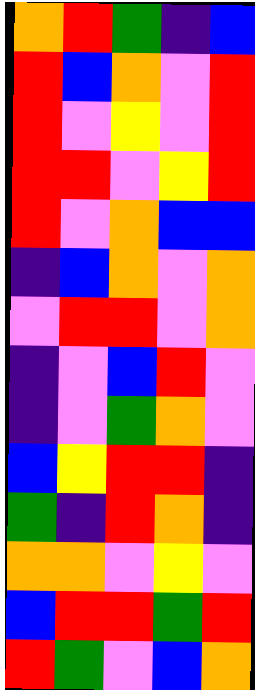[["orange", "red", "green", "indigo", "blue"], ["red", "blue", "orange", "violet", "red"], ["red", "violet", "yellow", "violet", "red"], ["red", "red", "violet", "yellow", "red"], ["red", "violet", "orange", "blue", "blue"], ["indigo", "blue", "orange", "violet", "orange"], ["violet", "red", "red", "violet", "orange"], ["indigo", "violet", "blue", "red", "violet"], ["indigo", "violet", "green", "orange", "violet"], ["blue", "yellow", "red", "red", "indigo"], ["green", "indigo", "red", "orange", "indigo"], ["orange", "orange", "violet", "yellow", "violet"], ["blue", "red", "red", "green", "red"], ["red", "green", "violet", "blue", "orange"]]